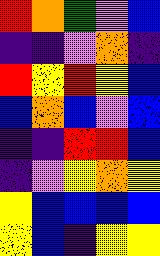[["red", "orange", "green", "violet", "blue"], ["indigo", "indigo", "violet", "orange", "indigo"], ["red", "yellow", "red", "yellow", "blue"], ["blue", "orange", "blue", "violet", "blue"], ["indigo", "indigo", "red", "red", "blue"], ["indigo", "violet", "yellow", "orange", "yellow"], ["yellow", "blue", "blue", "blue", "blue"], ["yellow", "blue", "indigo", "yellow", "yellow"]]